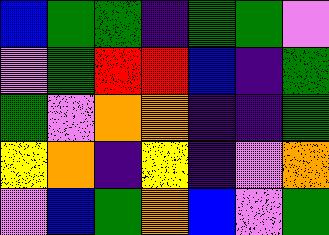[["blue", "green", "green", "indigo", "green", "green", "violet"], ["violet", "green", "red", "red", "blue", "indigo", "green"], ["green", "violet", "orange", "orange", "indigo", "indigo", "green"], ["yellow", "orange", "indigo", "yellow", "indigo", "violet", "orange"], ["violet", "blue", "green", "orange", "blue", "violet", "green"]]